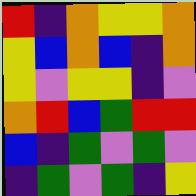[["red", "indigo", "orange", "yellow", "yellow", "orange"], ["yellow", "blue", "orange", "blue", "indigo", "orange"], ["yellow", "violet", "yellow", "yellow", "indigo", "violet"], ["orange", "red", "blue", "green", "red", "red"], ["blue", "indigo", "green", "violet", "green", "violet"], ["indigo", "green", "violet", "green", "indigo", "yellow"]]